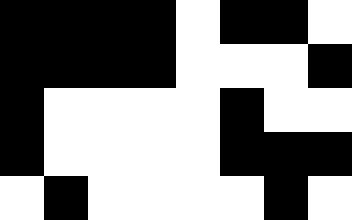[["black", "black", "black", "black", "white", "black", "black", "white"], ["black", "black", "black", "black", "white", "white", "white", "black"], ["black", "white", "white", "white", "white", "black", "white", "white"], ["black", "white", "white", "white", "white", "black", "black", "black"], ["white", "black", "white", "white", "white", "white", "black", "white"]]